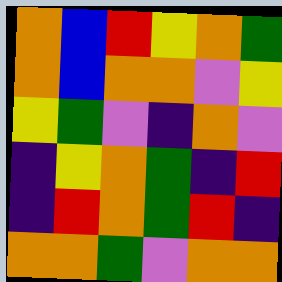[["orange", "blue", "red", "yellow", "orange", "green"], ["orange", "blue", "orange", "orange", "violet", "yellow"], ["yellow", "green", "violet", "indigo", "orange", "violet"], ["indigo", "yellow", "orange", "green", "indigo", "red"], ["indigo", "red", "orange", "green", "red", "indigo"], ["orange", "orange", "green", "violet", "orange", "orange"]]